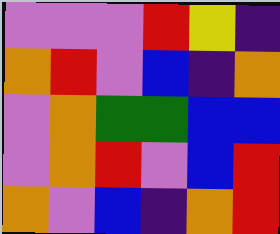[["violet", "violet", "violet", "red", "yellow", "indigo"], ["orange", "red", "violet", "blue", "indigo", "orange"], ["violet", "orange", "green", "green", "blue", "blue"], ["violet", "orange", "red", "violet", "blue", "red"], ["orange", "violet", "blue", "indigo", "orange", "red"]]